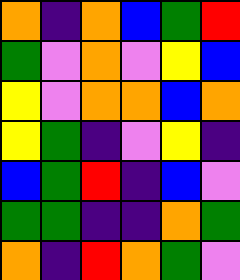[["orange", "indigo", "orange", "blue", "green", "red"], ["green", "violet", "orange", "violet", "yellow", "blue"], ["yellow", "violet", "orange", "orange", "blue", "orange"], ["yellow", "green", "indigo", "violet", "yellow", "indigo"], ["blue", "green", "red", "indigo", "blue", "violet"], ["green", "green", "indigo", "indigo", "orange", "green"], ["orange", "indigo", "red", "orange", "green", "violet"]]